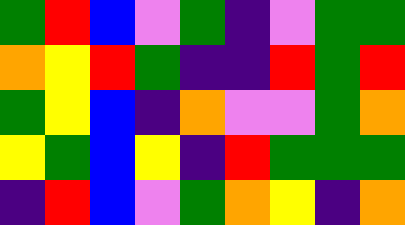[["green", "red", "blue", "violet", "green", "indigo", "violet", "green", "green"], ["orange", "yellow", "red", "green", "indigo", "indigo", "red", "green", "red"], ["green", "yellow", "blue", "indigo", "orange", "violet", "violet", "green", "orange"], ["yellow", "green", "blue", "yellow", "indigo", "red", "green", "green", "green"], ["indigo", "red", "blue", "violet", "green", "orange", "yellow", "indigo", "orange"]]